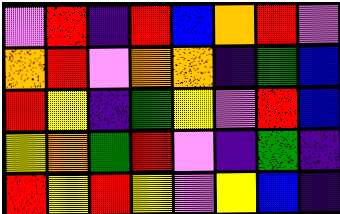[["violet", "red", "indigo", "red", "blue", "orange", "red", "violet"], ["orange", "red", "violet", "orange", "orange", "indigo", "green", "blue"], ["red", "yellow", "indigo", "green", "yellow", "violet", "red", "blue"], ["yellow", "orange", "green", "red", "violet", "indigo", "green", "indigo"], ["red", "yellow", "red", "yellow", "violet", "yellow", "blue", "indigo"]]